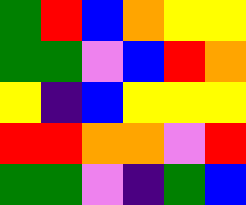[["green", "red", "blue", "orange", "yellow", "yellow"], ["green", "green", "violet", "blue", "red", "orange"], ["yellow", "indigo", "blue", "yellow", "yellow", "yellow"], ["red", "red", "orange", "orange", "violet", "red"], ["green", "green", "violet", "indigo", "green", "blue"]]